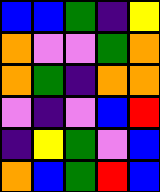[["blue", "blue", "green", "indigo", "yellow"], ["orange", "violet", "violet", "green", "orange"], ["orange", "green", "indigo", "orange", "orange"], ["violet", "indigo", "violet", "blue", "red"], ["indigo", "yellow", "green", "violet", "blue"], ["orange", "blue", "green", "red", "blue"]]